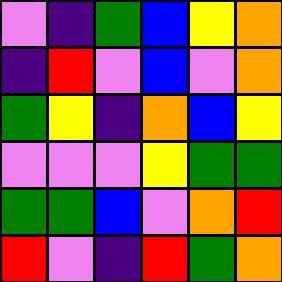[["violet", "indigo", "green", "blue", "yellow", "orange"], ["indigo", "red", "violet", "blue", "violet", "orange"], ["green", "yellow", "indigo", "orange", "blue", "yellow"], ["violet", "violet", "violet", "yellow", "green", "green"], ["green", "green", "blue", "violet", "orange", "red"], ["red", "violet", "indigo", "red", "green", "orange"]]